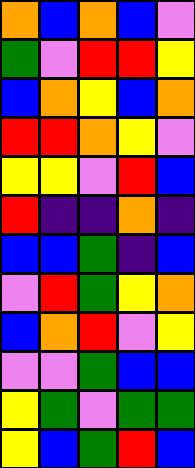[["orange", "blue", "orange", "blue", "violet"], ["green", "violet", "red", "red", "yellow"], ["blue", "orange", "yellow", "blue", "orange"], ["red", "red", "orange", "yellow", "violet"], ["yellow", "yellow", "violet", "red", "blue"], ["red", "indigo", "indigo", "orange", "indigo"], ["blue", "blue", "green", "indigo", "blue"], ["violet", "red", "green", "yellow", "orange"], ["blue", "orange", "red", "violet", "yellow"], ["violet", "violet", "green", "blue", "blue"], ["yellow", "green", "violet", "green", "green"], ["yellow", "blue", "green", "red", "blue"]]